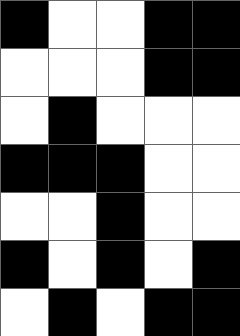[["black", "white", "white", "black", "black"], ["white", "white", "white", "black", "black"], ["white", "black", "white", "white", "white"], ["black", "black", "black", "white", "white"], ["white", "white", "black", "white", "white"], ["black", "white", "black", "white", "black"], ["white", "black", "white", "black", "black"]]